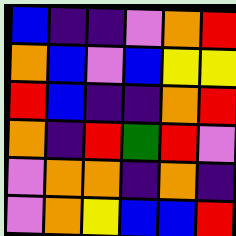[["blue", "indigo", "indigo", "violet", "orange", "red"], ["orange", "blue", "violet", "blue", "yellow", "yellow"], ["red", "blue", "indigo", "indigo", "orange", "red"], ["orange", "indigo", "red", "green", "red", "violet"], ["violet", "orange", "orange", "indigo", "orange", "indigo"], ["violet", "orange", "yellow", "blue", "blue", "red"]]